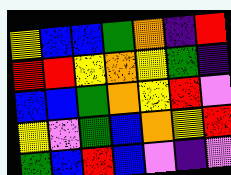[["yellow", "blue", "blue", "green", "orange", "indigo", "red"], ["red", "red", "yellow", "orange", "yellow", "green", "indigo"], ["blue", "blue", "green", "orange", "yellow", "red", "violet"], ["yellow", "violet", "green", "blue", "orange", "yellow", "red"], ["green", "blue", "red", "blue", "violet", "indigo", "violet"]]